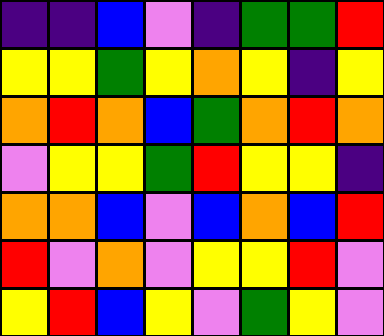[["indigo", "indigo", "blue", "violet", "indigo", "green", "green", "red"], ["yellow", "yellow", "green", "yellow", "orange", "yellow", "indigo", "yellow"], ["orange", "red", "orange", "blue", "green", "orange", "red", "orange"], ["violet", "yellow", "yellow", "green", "red", "yellow", "yellow", "indigo"], ["orange", "orange", "blue", "violet", "blue", "orange", "blue", "red"], ["red", "violet", "orange", "violet", "yellow", "yellow", "red", "violet"], ["yellow", "red", "blue", "yellow", "violet", "green", "yellow", "violet"]]